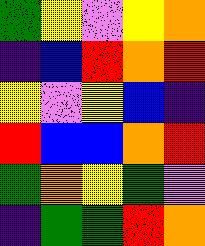[["green", "yellow", "violet", "yellow", "orange"], ["indigo", "blue", "red", "orange", "red"], ["yellow", "violet", "yellow", "blue", "indigo"], ["red", "blue", "blue", "orange", "red"], ["green", "orange", "yellow", "green", "violet"], ["indigo", "green", "green", "red", "orange"]]